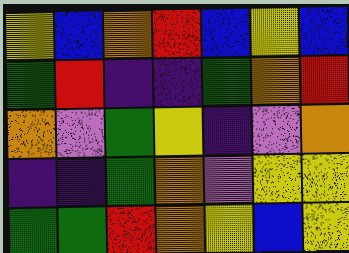[["yellow", "blue", "orange", "red", "blue", "yellow", "blue"], ["green", "red", "indigo", "indigo", "green", "orange", "red"], ["orange", "violet", "green", "yellow", "indigo", "violet", "orange"], ["indigo", "indigo", "green", "orange", "violet", "yellow", "yellow"], ["green", "green", "red", "orange", "yellow", "blue", "yellow"]]